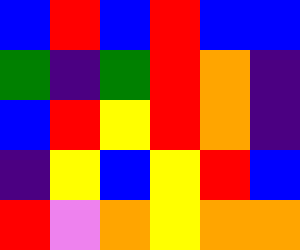[["blue", "red", "blue", "red", "blue", "blue"], ["green", "indigo", "green", "red", "orange", "indigo"], ["blue", "red", "yellow", "red", "orange", "indigo"], ["indigo", "yellow", "blue", "yellow", "red", "blue"], ["red", "violet", "orange", "yellow", "orange", "orange"]]